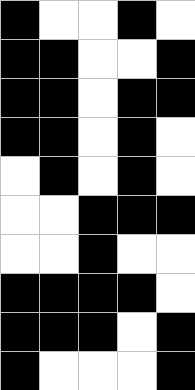[["black", "white", "white", "black", "white"], ["black", "black", "white", "white", "black"], ["black", "black", "white", "black", "black"], ["black", "black", "white", "black", "white"], ["white", "black", "white", "black", "white"], ["white", "white", "black", "black", "black"], ["white", "white", "black", "white", "white"], ["black", "black", "black", "black", "white"], ["black", "black", "black", "white", "black"], ["black", "white", "white", "white", "black"]]